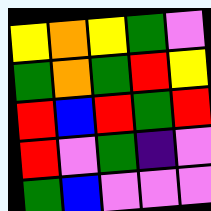[["yellow", "orange", "yellow", "green", "violet"], ["green", "orange", "green", "red", "yellow"], ["red", "blue", "red", "green", "red"], ["red", "violet", "green", "indigo", "violet"], ["green", "blue", "violet", "violet", "violet"]]